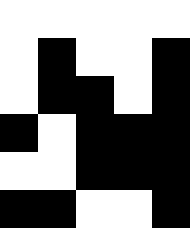[["white", "white", "white", "white", "white"], ["white", "black", "white", "white", "black"], ["white", "black", "black", "white", "black"], ["black", "white", "black", "black", "black"], ["white", "white", "black", "black", "black"], ["black", "black", "white", "white", "black"]]